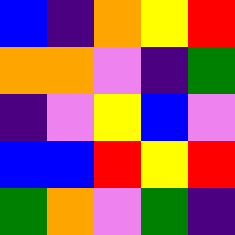[["blue", "indigo", "orange", "yellow", "red"], ["orange", "orange", "violet", "indigo", "green"], ["indigo", "violet", "yellow", "blue", "violet"], ["blue", "blue", "red", "yellow", "red"], ["green", "orange", "violet", "green", "indigo"]]